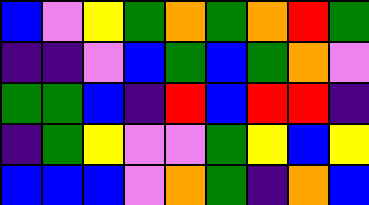[["blue", "violet", "yellow", "green", "orange", "green", "orange", "red", "green"], ["indigo", "indigo", "violet", "blue", "green", "blue", "green", "orange", "violet"], ["green", "green", "blue", "indigo", "red", "blue", "red", "red", "indigo"], ["indigo", "green", "yellow", "violet", "violet", "green", "yellow", "blue", "yellow"], ["blue", "blue", "blue", "violet", "orange", "green", "indigo", "orange", "blue"]]